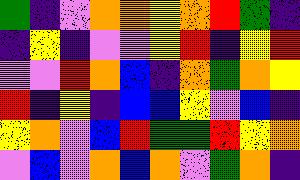[["green", "indigo", "violet", "orange", "orange", "yellow", "orange", "red", "green", "indigo"], ["indigo", "yellow", "indigo", "violet", "violet", "yellow", "red", "indigo", "yellow", "red"], ["violet", "violet", "red", "orange", "blue", "indigo", "orange", "green", "orange", "yellow"], ["red", "indigo", "yellow", "indigo", "blue", "blue", "yellow", "violet", "blue", "indigo"], ["yellow", "orange", "violet", "blue", "red", "green", "green", "red", "yellow", "orange"], ["violet", "blue", "violet", "orange", "blue", "orange", "violet", "green", "orange", "indigo"]]